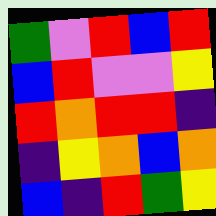[["green", "violet", "red", "blue", "red"], ["blue", "red", "violet", "violet", "yellow"], ["red", "orange", "red", "red", "indigo"], ["indigo", "yellow", "orange", "blue", "orange"], ["blue", "indigo", "red", "green", "yellow"]]